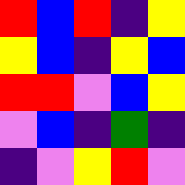[["red", "blue", "red", "indigo", "yellow"], ["yellow", "blue", "indigo", "yellow", "blue"], ["red", "red", "violet", "blue", "yellow"], ["violet", "blue", "indigo", "green", "indigo"], ["indigo", "violet", "yellow", "red", "violet"]]